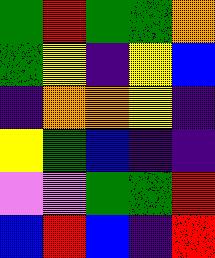[["green", "red", "green", "green", "orange"], ["green", "yellow", "indigo", "yellow", "blue"], ["indigo", "orange", "orange", "yellow", "indigo"], ["yellow", "green", "blue", "indigo", "indigo"], ["violet", "violet", "green", "green", "red"], ["blue", "red", "blue", "indigo", "red"]]